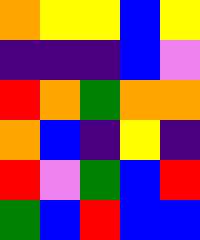[["orange", "yellow", "yellow", "blue", "yellow"], ["indigo", "indigo", "indigo", "blue", "violet"], ["red", "orange", "green", "orange", "orange"], ["orange", "blue", "indigo", "yellow", "indigo"], ["red", "violet", "green", "blue", "red"], ["green", "blue", "red", "blue", "blue"]]